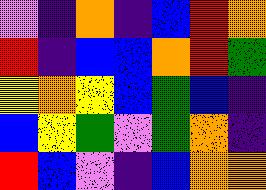[["violet", "indigo", "orange", "indigo", "blue", "red", "orange"], ["red", "indigo", "blue", "blue", "orange", "red", "green"], ["yellow", "orange", "yellow", "blue", "green", "blue", "indigo"], ["blue", "yellow", "green", "violet", "green", "orange", "indigo"], ["red", "blue", "violet", "indigo", "blue", "orange", "orange"]]